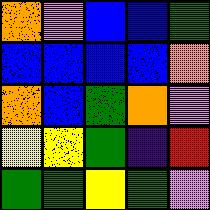[["orange", "violet", "blue", "blue", "green"], ["blue", "blue", "blue", "blue", "orange"], ["orange", "blue", "green", "orange", "violet"], ["yellow", "yellow", "green", "indigo", "red"], ["green", "green", "yellow", "green", "violet"]]